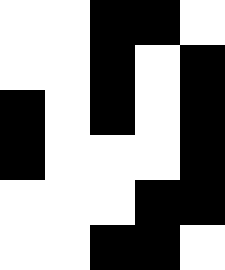[["white", "white", "black", "black", "white"], ["white", "white", "black", "white", "black"], ["black", "white", "black", "white", "black"], ["black", "white", "white", "white", "black"], ["white", "white", "white", "black", "black"], ["white", "white", "black", "black", "white"]]